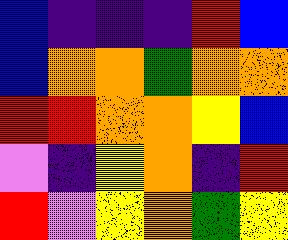[["blue", "indigo", "indigo", "indigo", "red", "blue"], ["blue", "orange", "orange", "green", "orange", "orange"], ["red", "red", "orange", "orange", "yellow", "blue"], ["violet", "indigo", "yellow", "orange", "indigo", "red"], ["red", "violet", "yellow", "orange", "green", "yellow"]]